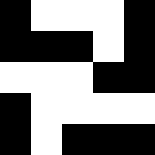[["black", "white", "white", "white", "black"], ["black", "black", "black", "white", "black"], ["white", "white", "white", "black", "black"], ["black", "white", "white", "white", "white"], ["black", "white", "black", "black", "black"]]